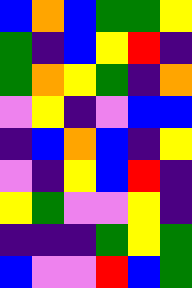[["blue", "orange", "blue", "green", "green", "yellow"], ["green", "indigo", "blue", "yellow", "red", "indigo"], ["green", "orange", "yellow", "green", "indigo", "orange"], ["violet", "yellow", "indigo", "violet", "blue", "blue"], ["indigo", "blue", "orange", "blue", "indigo", "yellow"], ["violet", "indigo", "yellow", "blue", "red", "indigo"], ["yellow", "green", "violet", "violet", "yellow", "indigo"], ["indigo", "indigo", "indigo", "green", "yellow", "green"], ["blue", "violet", "violet", "red", "blue", "green"]]